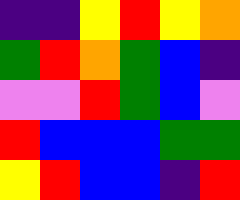[["indigo", "indigo", "yellow", "red", "yellow", "orange"], ["green", "red", "orange", "green", "blue", "indigo"], ["violet", "violet", "red", "green", "blue", "violet"], ["red", "blue", "blue", "blue", "green", "green"], ["yellow", "red", "blue", "blue", "indigo", "red"]]